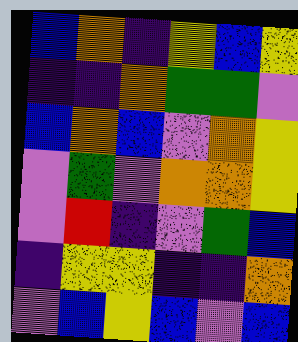[["blue", "orange", "indigo", "yellow", "blue", "yellow"], ["indigo", "indigo", "orange", "green", "green", "violet"], ["blue", "orange", "blue", "violet", "orange", "yellow"], ["violet", "green", "violet", "orange", "orange", "yellow"], ["violet", "red", "indigo", "violet", "green", "blue"], ["indigo", "yellow", "yellow", "indigo", "indigo", "orange"], ["violet", "blue", "yellow", "blue", "violet", "blue"]]